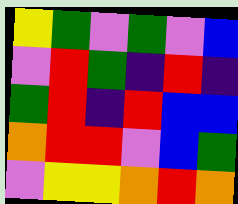[["yellow", "green", "violet", "green", "violet", "blue"], ["violet", "red", "green", "indigo", "red", "indigo"], ["green", "red", "indigo", "red", "blue", "blue"], ["orange", "red", "red", "violet", "blue", "green"], ["violet", "yellow", "yellow", "orange", "red", "orange"]]